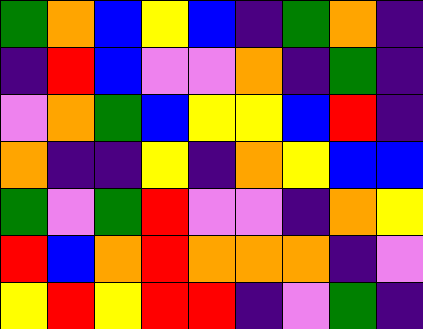[["green", "orange", "blue", "yellow", "blue", "indigo", "green", "orange", "indigo"], ["indigo", "red", "blue", "violet", "violet", "orange", "indigo", "green", "indigo"], ["violet", "orange", "green", "blue", "yellow", "yellow", "blue", "red", "indigo"], ["orange", "indigo", "indigo", "yellow", "indigo", "orange", "yellow", "blue", "blue"], ["green", "violet", "green", "red", "violet", "violet", "indigo", "orange", "yellow"], ["red", "blue", "orange", "red", "orange", "orange", "orange", "indigo", "violet"], ["yellow", "red", "yellow", "red", "red", "indigo", "violet", "green", "indigo"]]